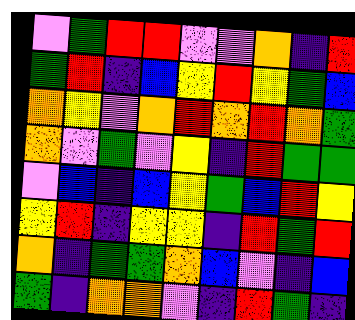[["violet", "green", "red", "red", "violet", "violet", "orange", "indigo", "red"], ["green", "red", "indigo", "blue", "yellow", "red", "yellow", "green", "blue"], ["orange", "yellow", "violet", "orange", "red", "orange", "red", "orange", "green"], ["orange", "violet", "green", "violet", "yellow", "indigo", "red", "green", "green"], ["violet", "blue", "indigo", "blue", "yellow", "green", "blue", "red", "yellow"], ["yellow", "red", "indigo", "yellow", "yellow", "indigo", "red", "green", "red"], ["orange", "indigo", "green", "green", "orange", "blue", "violet", "indigo", "blue"], ["green", "indigo", "orange", "orange", "violet", "indigo", "red", "green", "indigo"]]